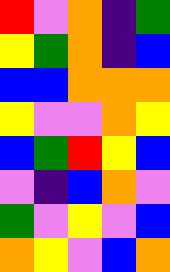[["red", "violet", "orange", "indigo", "green"], ["yellow", "green", "orange", "indigo", "blue"], ["blue", "blue", "orange", "orange", "orange"], ["yellow", "violet", "violet", "orange", "yellow"], ["blue", "green", "red", "yellow", "blue"], ["violet", "indigo", "blue", "orange", "violet"], ["green", "violet", "yellow", "violet", "blue"], ["orange", "yellow", "violet", "blue", "orange"]]